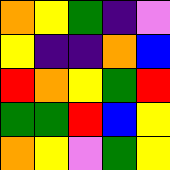[["orange", "yellow", "green", "indigo", "violet"], ["yellow", "indigo", "indigo", "orange", "blue"], ["red", "orange", "yellow", "green", "red"], ["green", "green", "red", "blue", "yellow"], ["orange", "yellow", "violet", "green", "yellow"]]